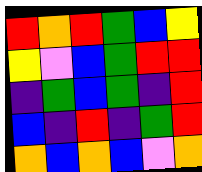[["red", "orange", "red", "green", "blue", "yellow"], ["yellow", "violet", "blue", "green", "red", "red"], ["indigo", "green", "blue", "green", "indigo", "red"], ["blue", "indigo", "red", "indigo", "green", "red"], ["orange", "blue", "orange", "blue", "violet", "orange"]]